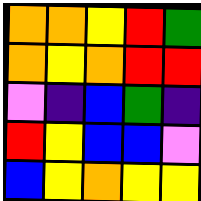[["orange", "orange", "yellow", "red", "green"], ["orange", "yellow", "orange", "red", "red"], ["violet", "indigo", "blue", "green", "indigo"], ["red", "yellow", "blue", "blue", "violet"], ["blue", "yellow", "orange", "yellow", "yellow"]]